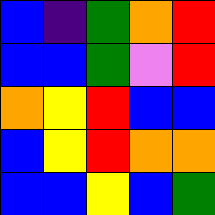[["blue", "indigo", "green", "orange", "red"], ["blue", "blue", "green", "violet", "red"], ["orange", "yellow", "red", "blue", "blue"], ["blue", "yellow", "red", "orange", "orange"], ["blue", "blue", "yellow", "blue", "green"]]